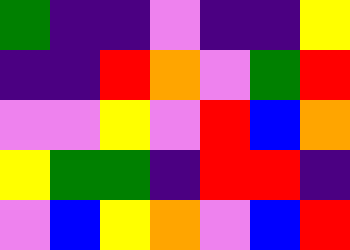[["green", "indigo", "indigo", "violet", "indigo", "indigo", "yellow"], ["indigo", "indigo", "red", "orange", "violet", "green", "red"], ["violet", "violet", "yellow", "violet", "red", "blue", "orange"], ["yellow", "green", "green", "indigo", "red", "red", "indigo"], ["violet", "blue", "yellow", "orange", "violet", "blue", "red"]]